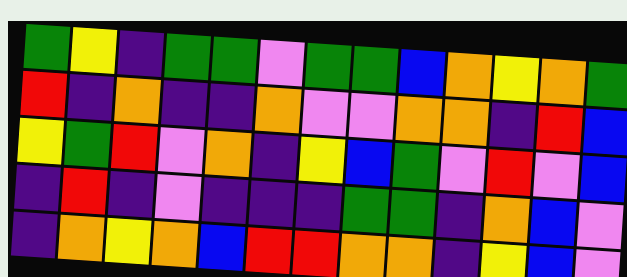[["green", "yellow", "indigo", "green", "green", "violet", "green", "green", "blue", "orange", "yellow", "orange", "green"], ["red", "indigo", "orange", "indigo", "indigo", "orange", "violet", "violet", "orange", "orange", "indigo", "red", "blue"], ["yellow", "green", "red", "violet", "orange", "indigo", "yellow", "blue", "green", "violet", "red", "violet", "blue"], ["indigo", "red", "indigo", "violet", "indigo", "indigo", "indigo", "green", "green", "indigo", "orange", "blue", "violet"], ["indigo", "orange", "yellow", "orange", "blue", "red", "red", "orange", "orange", "indigo", "yellow", "blue", "violet"]]